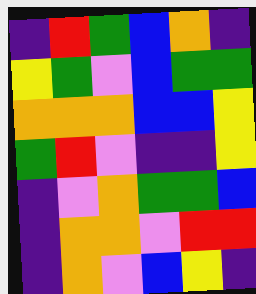[["indigo", "red", "green", "blue", "orange", "indigo"], ["yellow", "green", "violet", "blue", "green", "green"], ["orange", "orange", "orange", "blue", "blue", "yellow"], ["green", "red", "violet", "indigo", "indigo", "yellow"], ["indigo", "violet", "orange", "green", "green", "blue"], ["indigo", "orange", "orange", "violet", "red", "red"], ["indigo", "orange", "violet", "blue", "yellow", "indigo"]]